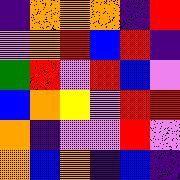[["indigo", "orange", "orange", "orange", "indigo", "red"], ["violet", "orange", "red", "blue", "red", "indigo"], ["green", "red", "violet", "red", "blue", "violet"], ["blue", "orange", "yellow", "violet", "red", "red"], ["orange", "indigo", "violet", "violet", "red", "violet"], ["orange", "blue", "orange", "indigo", "blue", "indigo"]]